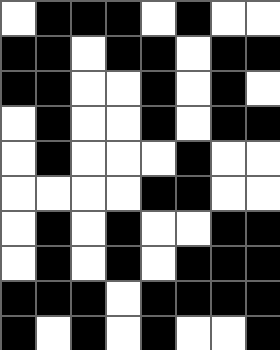[["white", "black", "black", "black", "white", "black", "white", "white"], ["black", "black", "white", "black", "black", "white", "black", "black"], ["black", "black", "white", "white", "black", "white", "black", "white"], ["white", "black", "white", "white", "black", "white", "black", "black"], ["white", "black", "white", "white", "white", "black", "white", "white"], ["white", "white", "white", "white", "black", "black", "white", "white"], ["white", "black", "white", "black", "white", "white", "black", "black"], ["white", "black", "white", "black", "white", "black", "black", "black"], ["black", "black", "black", "white", "black", "black", "black", "black"], ["black", "white", "black", "white", "black", "white", "white", "black"]]